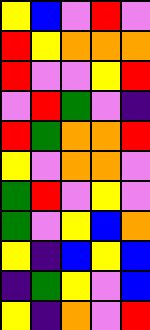[["yellow", "blue", "violet", "red", "violet"], ["red", "yellow", "orange", "orange", "orange"], ["red", "violet", "violet", "yellow", "red"], ["violet", "red", "green", "violet", "indigo"], ["red", "green", "orange", "orange", "red"], ["yellow", "violet", "orange", "orange", "violet"], ["green", "red", "violet", "yellow", "violet"], ["green", "violet", "yellow", "blue", "orange"], ["yellow", "indigo", "blue", "yellow", "blue"], ["indigo", "green", "yellow", "violet", "blue"], ["yellow", "indigo", "orange", "violet", "red"]]